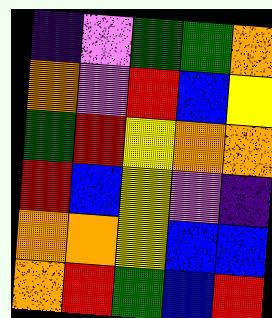[["indigo", "violet", "green", "green", "orange"], ["orange", "violet", "red", "blue", "yellow"], ["green", "red", "yellow", "orange", "orange"], ["red", "blue", "yellow", "violet", "indigo"], ["orange", "orange", "yellow", "blue", "blue"], ["orange", "red", "green", "blue", "red"]]